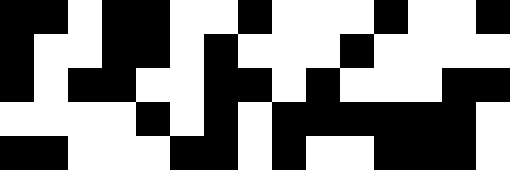[["black", "black", "white", "black", "black", "white", "white", "black", "white", "white", "white", "black", "white", "white", "black"], ["black", "white", "white", "black", "black", "white", "black", "white", "white", "white", "black", "white", "white", "white", "white"], ["black", "white", "black", "black", "white", "white", "black", "black", "white", "black", "white", "white", "white", "black", "black"], ["white", "white", "white", "white", "black", "white", "black", "white", "black", "black", "black", "black", "black", "black", "white"], ["black", "black", "white", "white", "white", "black", "black", "white", "black", "white", "white", "black", "black", "black", "white"]]